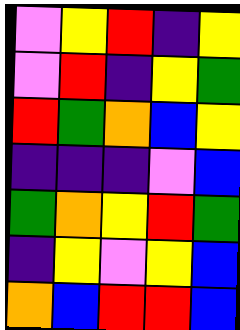[["violet", "yellow", "red", "indigo", "yellow"], ["violet", "red", "indigo", "yellow", "green"], ["red", "green", "orange", "blue", "yellow"], ["indigo", "indigo", "indigo", "violet", "blue"], ["green", "orange", "yellow", "red", "green"], ["indigo", "yellow", "violet", "yellow", "blue"], ["orange", "blue", "red", "red", "blue"]]